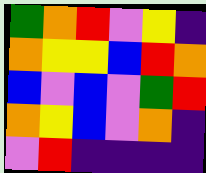[["green", "orange", "red", "violet", "yellow", "indigo"], ["orange", "yellow", "yellow", "blue", "red", "orange"], ["blue", "violet", "blue", "violet", "green", "red"], ["orange", "yellow", "blue", "violet", "orange", "indigo"], ["violet", "red", "indigo", "indigo", "indigo", "indigo"]]